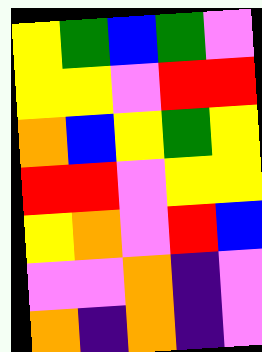[["yellow", "green", "blue", "green", "violet"], ["yellow", "yellow", "violet", "red", "red"], ["orange", "blue", "yellow", "green", "yellow"], ["red", "red", "violet", "yellow", "yellow"], ["yellow", "orange", "violet", "red", "blue"], ["violet", "violet", "orange", "indigo", "violet"], ["orange", "indigo", "orange", "indigo", "violet"]]